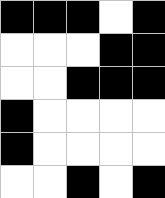[["black", "black", "black", "white", "black"], ["white", "white", "white", "black", "black"], ["white", "white", "black", "black", "black"], ["black", "white", "white", "white", "white"], ["black", "white", "white", "white", "white"], ["white", "white", "black", "white", "black"]]